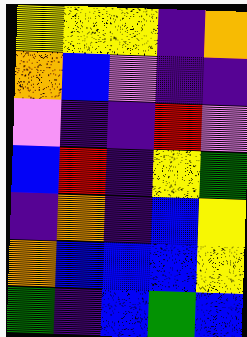[["yellow", "yellow", "yellow", "indigo", "orange"], ["orange", "blue", "violet", "indigo", "indigo"], ["violet", "indigo", "indigo", "red", "violet"], ["blue", "red", "indigo", "yellow", "green"], ["indigo", "orange", "indigo", "blue", "yellow"], ["orange", "blue", "blue", "blue", "yellow"], ["green", "indigo", "blue", "green", "blue"]]